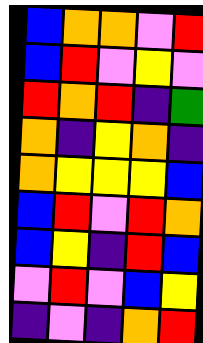[["blue", "orange", "orange", "violet", "red"], ["blue", "red", "violet", "yellow", "violet"], ["red", "orange", "red", "indigo", "green"], ["orange", "indigo", "yellow", "orange", "indigo"], ["orange", "yellow", "yellow", "yellow", "blue"], ["blue", "red", "violet", "red", "orange"], ["blue", "yellow", "indigo", "red", "blue"], ["violet", "red", "violet", "blue", "yellow"], ["indigo", "violet", "indigo", "orange", "red"]]